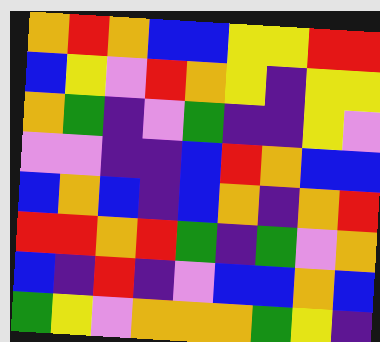[["orange", "red", "orange", "blue", "blue", "yellow", "yellow", "red", "red"], ["blue", "yellow", "violet", "red", "orange", "yellow", "indigo", "yellow", "yellow"], ["orange", "green", "indigo", "violet", "green", "indigo", "indigo", "yellow", "violet"], ["violet", "violet", "indigo", "indigo", "blue", "red", "orange", "blue", "blue"], ["blue", "orange", "blue", "indigo", "blue", "orange", "indigo", "orange", "red"], ["red", "red", "orange", "red", "green", "indigo", "green", "violet", "orange"], ["blue", "indigo", "red", "indigo", "violet", "blue", "blue", "orange", "blue"], ["green", "yellow", "violet", "orange", "orange", "orange", "green", "yellow", "indigo"]]